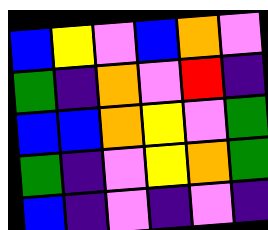[["blue", "yellow", "violet", "blue", "orange", "violet"], ["green", "indigo", "orange", "violet", "red", "indigo"], ["blue", "blue", "orange", "yellow", "violet", "green"], ["green", "indigo", "violet", "yellow", "orange", "green"], ["blue", "indigo", "violet", "indigo", "violet", "indigo"]]